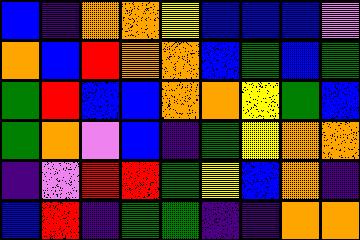[["blue", "indigo", "orange", "orange", "yellow", "blue", "blue", "blue", "violet"], ["orange", "blue", "red", "orange", "orange", "blue", "green", "blue", "green"], ["green", "red", "blue", "blue", "orange", "orange", "yellow", "green", "blue"], ["green", "orange", "violet", "blue", "indigo", "green", "yellow", "orange", "orange"], ["indigo", "violet", "red", "red", "green", "yellow", "blue", "orange", "indigo"], ["blue", "red", "indigo", "green", "green", "indigo", "indigo", "orange", "orange"]]